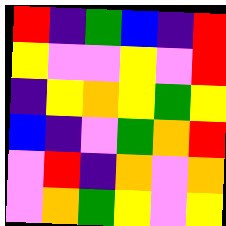[["red", "indigo", "green", "blue", "indigo", "red"], ["yellow", "violet", "violet", "yellow", "violet", "red"], ["indigo", "yellow", "orange", "yellow", "green", "yellow"], ["blue", "indigo", "violet", "green", "orange", "red"], ["violet", "red", "indigo", "orange", "violet", "orange"], ["violet", "orange", "green", "yellow", "violet", "yellow"]]